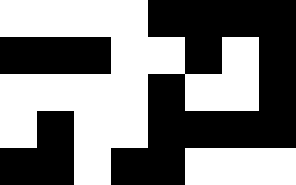[["white", "white", "white", "white", "black", "black", "black", "black"], ["black", "black", "black", "white", "white", "black", "white", "black"], ["white", "white", "white", "white", "black", "white", "white", "black"], ["white", "black", "white", "white", "black", "black", "black", "black"], ["black", "black", "white", "black", "black", "white", "white", "white"]]